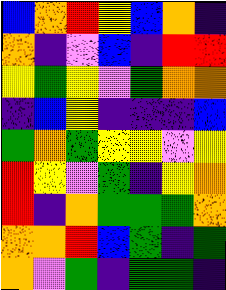[["blue", "orange", "red", "yellow", "blue", "orange", "indigo"], ["orange", "indigo", "violet", "blue", "indigo", "red", "red"], ["yellow", "green", "yellow", "violet", "green", "orange", "orange"], ["indigo", "blue", "yellow", "indigo", "indigo", "indigo", "blue"], ["green", "orange", "green", "yellow", "yellow", "violet", "yellow"], ["red", "yellow", "violet", "green", "indigo", "yellow", "orange"], ["red", "indigo", "orange", "green", "green", "green", "orange"], ["orange", "orange", "red", "blue", "green", "indigo", "green"], ["orange", "violet", "green", "indigo", "green", "green", "indigo"]]